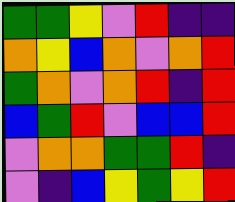[["green", "green", "yellow", "violet", "red", "indigo", "indigo"], ["orange", "yellow", "blue", "orange", "violet", "orange", "red"], ["green", "orange", "violet", "orange", "red", "indigo", "red"], ["blue", "green", "red", "violet", "blue", "blue", "red"], ["violet", "orange", "orange", "green", "green", "red", "indigo"], ["violet", "indigo", "blue", "yellow", "green", "yellow", "red"]]